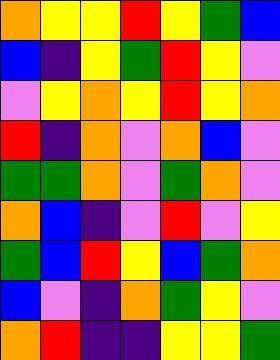[["orange", "yellow", "yellow", "red", "yellow", "green", "blue"], ["blue", "indigo", "yellow", "green", "red", "yellow", "violet"], ["violet", "yellow", "orange", "yellow", "red", "yellow", "orange"], ["red", "indigo", "orange", "violet", "orange", "blue", "violet"], ["green", "green", "orange", "violet", "green", "orange", "violet"], ["orange", "blue", "indigo", "violet", "red", "violet", "yellow"], ["green", "blue", "red", "yellow", "blue", "green", "orange"], ["blue", "violet", "indigo", "orange", "green", "yellow", "violet"], ["orange", "red", "indigo", "indigo", "yellow", "yellow", "green"]]